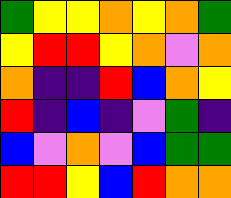[["green", "yellow", "yellow", "orange", "yellow", "orange", "green"], ["yellow", "red", "red", "yellow", "orange", "violet", "orange"], ["orange", "indigo", "indigo", "red", "blue", "orange", "yellow"], ["red", "indigo", "blue", "indigo", "violet", "green", "indigo"], ["blue", "violet", "orange", "violet", "blue", "green", "green"], ["red", "red", "yellow", "blue", "red", "orange", "orange"]]